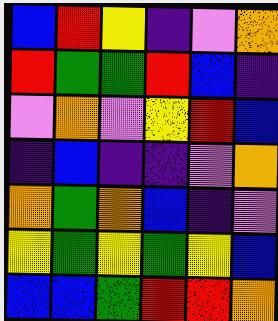[["blue", "red", "yellow", "indigo", "violet", "orange"], ["red", "green", "green", "red", "blue", "indigo"], ["violet", "orange", "violet", "yellow", "red", "blue"], ["indigo", "blue", "indigo", "indigo", "violet", "orange"], ["orange", "green", "orange", "blue", "indigo", "violet"], ["yellow", "green", "yellow", "green", "yellow", "blue"], ["blue", "blue", "green", "red", "red", "orange"]]